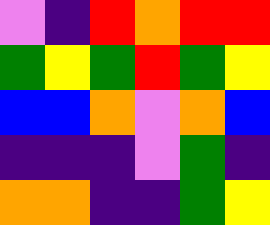[["violet", "indigo", "red", "orange", "red", "red"], ["green", "yellow", "green", "red", "green", "yellow"], ["blue", "blue", "orange", "violet", "orange", "blue"], ["indigo", "indigo", "indigo", "violet", "green", "indigo"], ["orange", "orange", "indigo", "indigo", "green", "yellow"]]